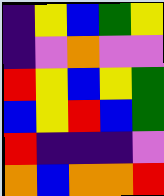[["indigo", "yellow", "blue", "green", "yellow"], ["indigo", "violet", "orange", "violet", "violet"], ["red", "yellow", "blue", "yellow", "green"], ["blue", "yellow", "red", "blue", "green"], ["red", "indigo", "indigo", "indigo", "violet"], ["orange", "blue", "orange", "orange", "red"]]